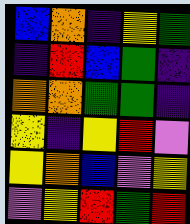[["blue", "orange", "indigo", "yellow", "green"], ["indigo", "red", "blue", "green", "indigo"], ["orange", "orange", "green", "green", "indigo"], ["yellow", "indigo", "yellow", "red", "violet"], ["yellow", "orange", "blue", "violet", "yellow"], ["violet", "yellow", "red", "green", "red"]]